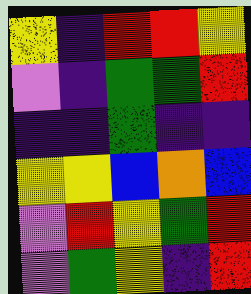[["yellow", "indigo", "red", "red", "yellow"], ["violet", "indigo", "green", "green", "red"], ["indigo", "indigo", "green", "indigo", "indigo"], ["yellow", "yellow", "blue", "orange", "blue"], ["violet", "red", "yellow", "green", "red"], ["violet", "green", "yellow", "indigo", "red"]]